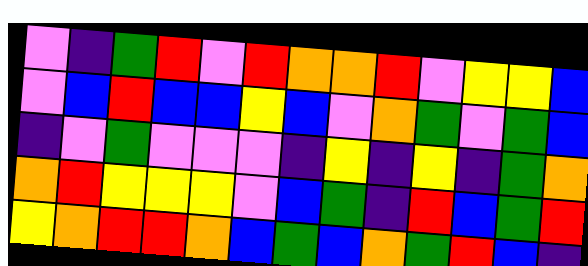[["violet", "indigo", "green", "red", "violet", "red", "orange", "orange", "red", "violet", "yellow", "yellow", "blue"], ["violet", "blue", "red", "blue", "blue", "yellow", "blue", "violet", "orange", "green", "violet", "green", "blue"], ["indigo", "violet", "green", "violet", "violet", "violet", "indigo", "yellow", "indigo", "yellow", "indigo", "green", "orange"], ["orange", "red", "yellow", "yellow", "yellow", "violet", "blue", "green", "indigo", "red", "blue", "green", "red"], ["yellow", "orange", "red", "red", "orange", "blue", "green", "blue", "orange", "green", "red", "blue", "indigo"]]